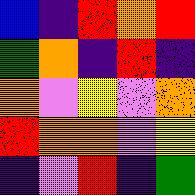[["blue", "indigo", "red", "orange", "red"], ["green", "orange", "indigo", "red", "indigo"], ["orange", "violet", "yellow", "violet", "orange"], ["red", "orange", "orange", "violet", "yellow"], ["indigo", "violet", "red", "indigo", "green"]]